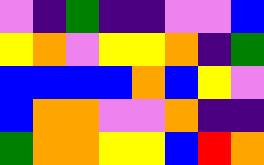[["violet", "indigo", "green", "indigo", "indigo", "violet", "violet", "blue"], ["yellow", "orange", "violet", "yellow", "yellow", "orange", "indigo", "green"], ["blue", "blue", "blue", "blue", "orange", "blue", "yellow", "violet"], ["blue", "orange", "orange", "violet", "violet", "orange", "indigo", "indigo"], ["green", "orange", "orange", "yellow", "yellow", "blue", "red", "orange"]]